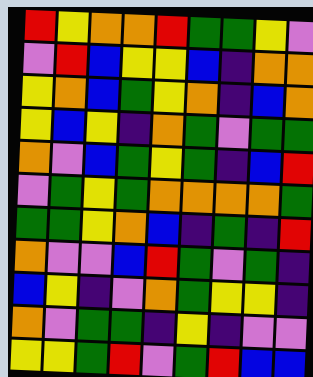[["red", "yellow", "orange", "orange", "red", "green", "green", "yellow", "violet"], ["violet", "red", "blue", "yellow", "yellow", "blue", "indigo", "orange", "orange"], ["yellow", "orange", "blue", "green", "yellow", "orange", "indigo", "blue", "orange"], ["yellow", "blue", "yellow", "indigo", "orange", "green", "violet", "green", "green"], ["orange", "violet", "blue", "green", "yellow", "green", "indigo", "blue", "red"], ["violet", "green", "yellow", "green", "orange", "orange", "orange", "orange", "green"], ["green", "green", "yellow", "orange", "blue", "indigo", "green", "indigo", "red"], ["orange", "violet", "violet", "blue", "red", "green", "violet", "green", "indigo"], ["blue", "yellow", "indigo", "violet", "orange", "green", "yellow", "yellow", "indigo"], ["orange", "violet", "green", "green", "indigo", "yellow", "indigo", "violet", "violet"], ["yellow", "yellow", "green", "red", "violet", "green", "red", "blue", "blue"]]